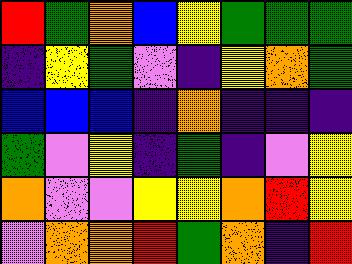[["red", "green", "orange", "blue", "yellow", "green", "green", "green"], ["indigo", "yellow", "green", "violet", "indigo", "yellow", "orange", "green"], ["blue", "blue", "blue", "indigo", "orange", "indigo", "indigo", "indigo"], ["green", "violet", "yellow", "indigo", "green", "indigo", "violet", "yellow"], ["orange", "violet", "violet", "yellow", "yellow", "orange", "red", "yellow"], ["violet", "orange", "orange", "red", "green", "orange", "indigo", "red"]]